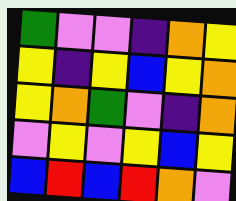[["green", "violet", "violet", "indigo", "orange", "yellow"], ["yellow", "indigo", "yellow", "blue", "yellow", "orange"], ["yellow", "orange", "green", "violet", "indigo", "orange"], ["violet", "yellow", "violet", "yellow", "blue", "yellow"], ["blue", "red", "blue", "red", "orange", "violet"]]